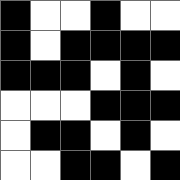[["black", "white", "white", "black", "white", "white"], ["black", "white", "black", "black", "black", "black"], ["black", "black", "black", "white", "black", "white"], ["white", "white", "white", "black", "black", "black"], ["white", "black", "black", "white", "black", "white"], ["white", "white", "black", "black", "white", "black"]]